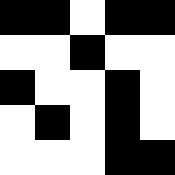[["black", "black", "white", "black", "black"], ["white", "white", "black", "white", "white"], ["black", "white", "white", "black", "white"], ["white", "black", "white", "black", "white"], ["white", "white", "white", "black", "black"]]